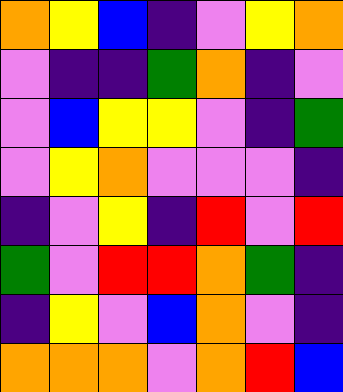[["orange", "yellow", "blue", "indigo", "violet", "yellow", "orange"], ["violet", "indigo", "indigo", "green", "orange", "indigo", "violet"], ["violet", "blue", "yellow", "yellow", "violet", "indigo", "green"], ["violet", "yellow", "orange", "violet", "violet", "violet", "indigo"], ["indigo", "violet", "yellow", "indigo", "red", "violet", "red"], ["green", "violet", "red", "red", "orange", "green", "indigo"], ["indigo", "yellow", "violet", "blue", "orange", "violet", "indigo"], ["orange", "orange", "orange", "violet", "orange", "red", "blue"]]